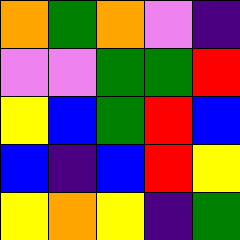[["orange", "green", "orange", "violet", "indigo"], ["violet", "violet", "green", "green", "red"], ["yellow", "blue", "green", "red", "blue"], ["blue", "indigo", "blue", "red", "yellow"], ["yellow", "orange", "yellow", "indigo", "green"]]